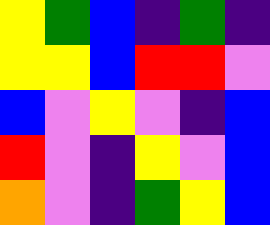[["yellow", "green", "blue", "indigo", "green", "indigo"], ["yellow", "yellow", "blue", "red", "red", "violet"], ["blue", "violet", "yellow", "violet", "indigo", "blue"], ["red", "violet", "indigo", "yellow", "violet", "blue"], ["orange", "violet", "indigo", "green", "yellow", "blue"]]